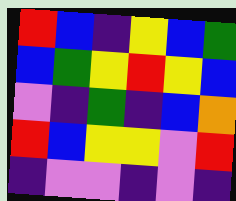[["red", "blue", "indigo", "yellow", "blue", "green"], ["blue", "green", "yellow", "red", "yellow", "blue"], ["violet", "indigo", "green", "indigo", "blue", "orange"], ["red", "blue", "yellow", "yellow", "violet", "red"], ["indigo", "violet", "violet", "indigo", "violet", "indigo"]]